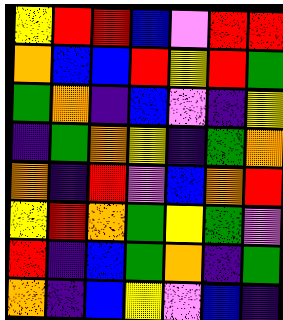[["yellow", "red", "red", "blue", "violet", "red", "red"], ["orange", "blue", "blue", "red", "yellow", "red", "green"], ["green", "orange", "indigo", "blue", "violet", "indigo", "yellow"], ["indigo", "green", "orange", "yellow", "indigo", "green", "orange"], ["orange", "indigo", "red", "violet", "blue", "orange", "red"], ["yellow", "red", "orange", "green", "yellow", "green", "violet"], ["red", "indigo", "blue", "green", "orange", "indigo", "green"], ["orange", "indigo", "blue", "yellow", "violet", "blue", "indigo"]]